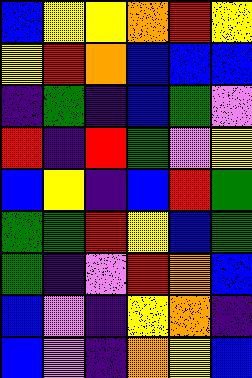[["blue", "yellow", "yellow", "orange", "red", "yellow"], ["yellow", "red", "orange", "blue", "blue", "blue"], ["indigo", "green", "indigo", "blue", "green", "violet"], ["red", "indigo", "red", "green", "violet", "yellow"], ["blue", "yellow", "indigo", "blue", "red", "green"], ["green", "green", "red", "yellow", "blue", "green"], ["green", "indigo", "violet", "red", "orange", "blue"], ["blue", "violet", "indigo", "yellow", "orange", "indigo"], ["blue", "violet", "indigo", "orange", "yellow", "blue"]]